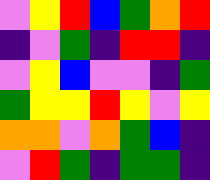[["violet", "yellow", "red", "blue", "green", "orange", "red"], ["indigo", "violet", "green", "indigo", "red", "red", "indigo"], ["violet", "yellow", "blue", "violet", "violet", "indigo", "green"], ["green", "yellow", "yellow", "red", "yellow", "violet", "yellow"], ["orange", "orange", "violet", "orange", "green", "blue", "indigo"], ["violet", "red", "green", "indigo", "green", "green", "indigo"]]